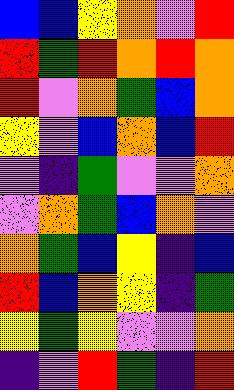[["blue", "blue", "yellow", "orange", "violet", "red"], ["red", "green", "red", "orange", "red", "orange"], ["red", "violet", "orange", "green", "blue", "orange"], ["yellow", "violet", "blue", "orange", "blue", "red"], ["violet", "indigo", "green", "violet", "violet", "orange"], ["violet", "orange", "green", "blue", "orange", "violet"], ["orange", "green", "blue", "yellow", "indigo", "blue"], ["red", "blue", "orange", "yellow", "indigo", "green"], ["yellow", "green", "yellow", "violet", "violet", "orange"], ["indigo", "violet", "red", "green", "indigo", "red"]]